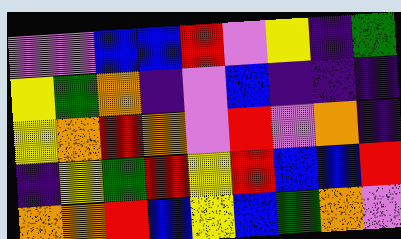[["violet", "violet", "blue", "blue", "red", "violet", "yellow", "indigo", "green"], ["yellow", "green", "orange", "indigo", "violet", "blue", "indigo", "indigo", "indigo"], ["yellow", "orange", "red", "orange", "violet", "red", "violet", "orange", "indigo"], ["indigo", "yellow", "green", "red", "yellow", "red", "blue", "blue", "red"], ["orange", "orange", "red", "blue", "yellow", "blue", "green", "orange", "violet"]]